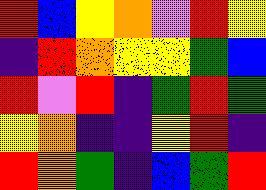[["red", "blue", "yellow", "orange", "violet", "red", "yellow"], ["indigo", "red", "orange", "yellow", "yellow", "green", "blue"], ["red", "violet", "red", "indigo", "green", "red", "green"], ["yellow", "orange", "indigo", "indigo", "yellow", "red", "indigo"], ["red", "orange", "green", "indigo", "blue", "green", "red"]]